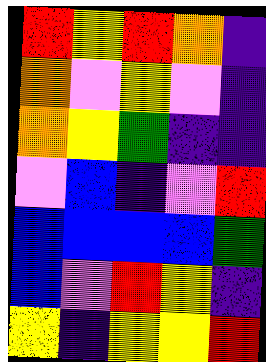[["red", "yellow", "red", "orange", "indigo"], ["orange", "violet", "yellow", "violet", "indigo"], ["orange", "yellow", "green", "indigo", "indigo"], ["violet", "blue", "indigo", "violet", "red"], ["blue", "blue", "blue", "blue", "green"], ["blue", "violet", "red", "yellow", "indigo"], ["yellow", "indigo", "yellow", "yellow", "red"]]